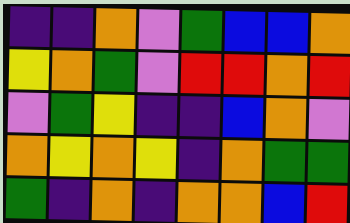[["indigo", "indigo", "orange", "violet", "green", "blue", "blue", "orange"], ["yellow", "orange", "green", "violet", "red", "red", "orange", "red"], ["violet", "green", "yellow", "indigo", "indigo", "blue", "orange", "violet"], ["orange", "yellow", "orange", "yellow", "indigo", "orange", "green", "green"], ["green", "indigo", "orange", "indigo", "orange", "orange", "blue", "red"]]